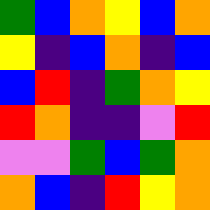[["green", "blue", "orange", "yellow", "blue", "orange"], ["yellow", "indigo", "blue", "orange", "indigo", "blue"], ["blue", "red", "indigo", "green", "orange", "yellow"], ["red", "orange", "indigo", "indigo", "violet", "red"], ["violet", "violet", "green", "blue", "green", "orange"], ["orange", "blue", "indigo", "red", "yellow", "orange"]]